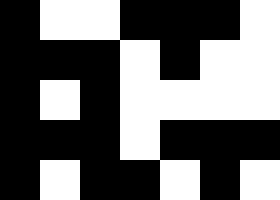[["black", "white", "white", "black", "black", "black", "white"], ["black", "black", "black", "white", "black", "white", "white"], ["black", "white", "black", "white", "white", "white", "white"], ["black", "black", "black", "white", "black", "black", "black"], ["black", "white", "black", "black", "white", "black", "white"]]